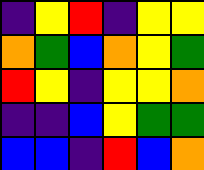[["indigo", "yellow", "red", "indigo", "yellow", "yellow"], ["orange", "green", "blue", "orange", "yellow", "green"], ["red", "yellow", "indigo", "yellow", "yellow", "orange"], ["indigo", "indigo", "blue", "yellow", "green", "green"], ["blue", "blue", "indigo", "red", "blue", "orange"]]